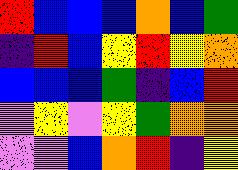[["red", "blue", "blue", "blue", "orange", "blue", "green"], ["indigo", "red", "blue", "yellow", "red", "yellow", "orange"], ["blue", "blue", "blue", "green", "indigo", "blue", "red"], ["violet", "yellow", "violet", "yellow", "green", "orange", "orange"], ["violet", "violet", "blue", "orange", "red", "indigo", "yellow"]]